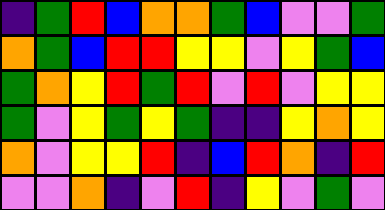[["indigo", "green", "red", "blue", "orange", "orange", "green", "blue", "violet", "violet", "green"], ["orange", "green", "blue", "red", "red", "yellow", "yellow", "violet", "yellow", "green", "blue"], ["green", "orange", "yellow", "red", "green", "red", "violet", "red", "violet", "yellow", "yellow"], ["green", "violet", "yellow", "green", "yellow", "green", "indigo", "indigo", "yellow", "orange", "yellow"], ["orange", "violet", "yellow", "yellow", "red", "indigo", "blue", "red", "orange", "indigo", "red"], ["violet", "violet", "orange", "indigo", "violet", "red", "indigo", "yellow", "violet", "green", "violet"]]